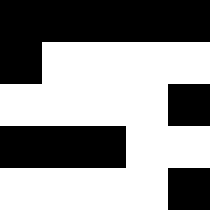[["black", "black", "black", "black", "black"], ["black", "white", "white", "white", "white"], ["white", "white", "white", "white", "black"], ["black", "black", "black", "white", "white"], ["white", "white", "white", "white", "black"]]